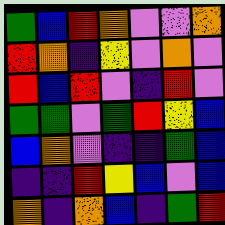[["green", "blue", "red", "orange", "violet", "violet", "orange"], ["red", "orange", "indigo", "yellow", "violet", "orange", "violet"], ["red", "blue", "red", "violet", "indigo", "red", "violet"], ["green", "green", "violet", "green", "red", "yellow", "blue"], ["blue", "orange", "violet", "indigo", "indigo", "green", "blue"], ["indigo", "indigo", "red", "yellow", "blue", "violet", "blue"], ["orange", "indigo", "orange", "blue", "indigo", "green", "red"]]